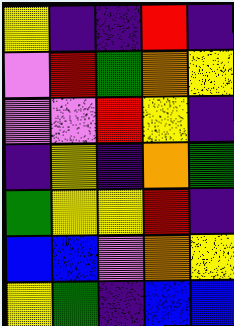[["yellow", "indigo", "indigo", "red", "indigo"], ["violet", "red", "green", "orange", "yellow"], ["violet", "violet", "red", "yellow", "indigo"], ["indigo", "yellow", "indigo", "orange", "green"], ["green", "yellow", "yellow", "red", "indigo"], ["blue", "blue", "violet", "orange", "yellow"], ["yellow", "green", "indigo", "blue", "blue"]]